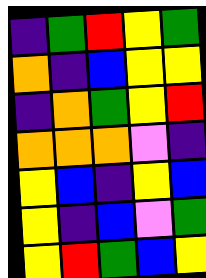[["indigo", "green", "red", "yellow", "green"], ["orange", "indigo", "blue", "yellow", "yellow"], ["indigo", "orange", "green", "yellow", "red"], ["orange", "orange", "orange", "violet", "indigo"], ["yellow", "blue", "indigo", "yellow", "blue"], ["yellow", "indigo", "blue", "violet", "green"], ["yellow", "red", "green", "blue", "yellow"]]